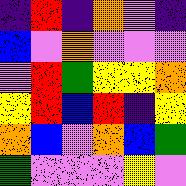[["indigo", "red", "indigo", "orange", "violet", "indigo"], ["blue", "violet", "orange", "violet", "violet", "violet"], ["violet", "red", "green", "yellow", "yellow", "orange"], ["yellow", "red", "blue", "red", "indigo", "yellow"], ["orange", "blue", "violet", "orange", "blue", "green"], ["green", "violet", "violet", "violet", "yellow", "violet"]]